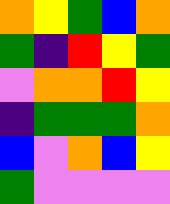[["orange", "yellow", "green", "blue", "orange"], ["green", "indigo", "red", "yellow", "green"], ["violet", "orange", "orange", "red", "yellow"], ["indigo", "green", "green", "green", "orange"], ["blue", "violet", "orange", "blue", "yellow"], ["green", "violet", "violet", "violet", "violet"]]